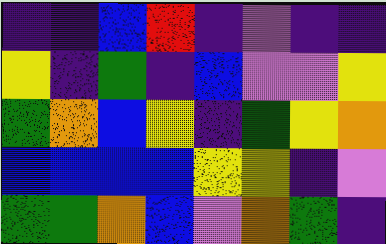[["indigo", "indigo", "blue", "red", "indigo", "violet", "indigo", "indigo"], ["yellow", "indigo", "green", "indigo", "blue", "violet", "violet", "yellow"], ["green", "orange", "blue", "yellow", "indigo", "green", "yellow", "orange"], ["blue", "blue", "blue", "blue", "yellow", "yellow", "indigo", "violet"], ["green", "green", "orange", "blue", "violet", "orange", "green", "indigo"]]